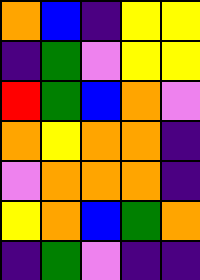[["orange", "blue", "indigo", "yellow", "yellow"], ["indigo", "green", "violet", "yellow", "yellow"], ["red", "green", "blue", "orange", "violet"], ["orange", "yellow", "orange", "orange", "indigo"], ["violet", "orange", "orange", "orange", "indigo"], ["yellow", "orange", "blue", "green", "orange"], ["indigo", "green", "violet", "indigo", "indigo"]]